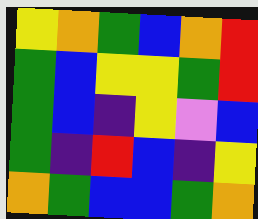[["yellow", "orange", "green", "blue", "orange", "red"], ["green", "blue", "yellow", "yellow", "green", "red"], ["green", "blue", "indigo", "yellow", "violet", "blue"], ["green", "indigo", "red", "blue", "indigo", "yellow"], ["orange", "green", "blue", "blue", "green", "orange"]]